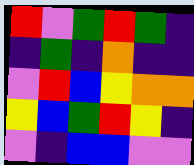[["red", "violet", "green", "red", "green", "indigo"], ["indigo", "green", "indigo", "orange", "indigo", "indigo"], ["violet", "red", "blue", "yellow", "orange", "orange"], ["yellow", "blue", "green", "red", "yellow", "indigo"], ["violet", "indigo", "blue", "blue", "violet", "violet"]]